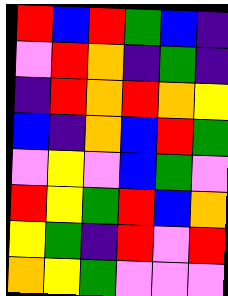[["red", "blue", "red", "green", "blue", "indigo"], ["violet", "red", "orange", "indigo", "green", "indigo"], ["indigo", "red", "orange", "red", "orange", "yellow"], ["blue", "indigo", "orange", "blue", "red", "green"], ["violet", "yellow", "violet", "blue", "green", "violet"], ["red", "yellow", "green", "red", "blue", "orange"], ["yellow", "green", "indigo", "red", "violet", "red"], ["orange", "yellow", "green", "violet", "violet", "violet"]]